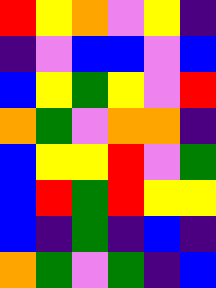[["red", "yellow", "orange", "violet", "yellow", "indigo"], ["indigo", "violet", "blue", "blue", "violet", "blue"], ["blue", "yellow", "green", "yellow", "violet", "red"], ["orange", "green", "violet", "orange", "orange", "indigo"], ["blue", "yellow", "yellow", "red", "violet", "green"], ["blue", "red", "green", "red", "yellow", "yellow"], ["blue", "indigo", "green", "indigo", "blue", "indigo"], ["orange", "green", "violet", "green", "indigo", "blue"]]